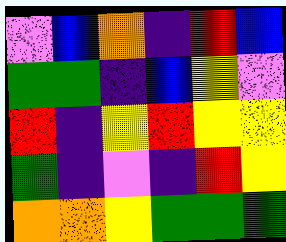[["violet", "blue", "orange", "indigo", "red", "blue"], ["green", "green", "indigo", "blue", "yellow", "violet"], ["red", "indigo", "yellow", "red", "yellow", "yellow"], ["green", "indigo", "violet", "indigo", "red", "yellow"], ["orange", "orange", "yellow", "green", "green", "green"]]